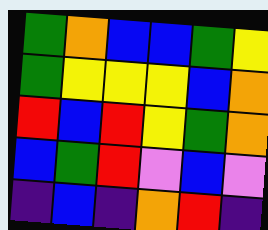[["green", "orange", "blue", "blue", "green", "yellow"], ["green", "yellow", "yellow", "yellow", "blue", "orange"], ["red", "blue", "red", "yellow", "green", "orange"], ["blue", "green", "red", "violet", "blue", "violet"], ["indigo", "blue", "indigo", "orange", "red", "indigo"]]